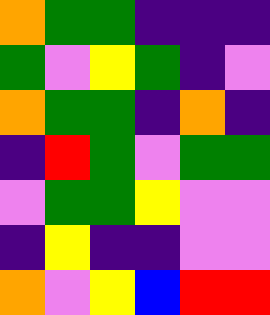[["orange", "green", "green", "indigo", "indigo", "indigo"], ["green", "violet", "yellow", "green", "indigo", "violet"], ["orange", "green", "green", "indigo", "orange", "indigo"], ["indigo", "red", "green", "violet", "green", "green"], ["violet", "green", "green", "yellow", "violet", "violet"], ["indigo", "yellow", "indigo", "indigo", "violet", "violet"], ["orange", "violet", "yellow", "blue", "red", "red"]]